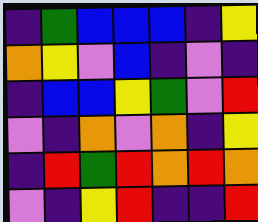[["indigo", "green", "blue", "blue", "blue", "indigo", "yellow"], ["orange", "yellow", "violet", "blue", "indigo", "violet", "indigo"], ["indigo", "blue", "blue", "yellow", "green", "violet", "red"], ["violet", "indigo", "orange", "violet", "orange", "indigo", "yellow"], ["indigo", "red", "green", "red", "orange", "red", "orange"], ["violet", "indigo", "yellow", "red", "indigo", "indigo", "red"]]